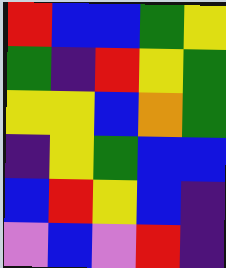[["red", "blue", "blue", "green", "yellow"], ["green", "indigo", "red", "yellow", "green"], ["yellow", "yellow", "blue", "orange", "green"], ["indigo", "yellow", "green", "blue", "blue"], ["blue", "red", "yellow", "blue", "indigo"], ["violet", "blue", "violet", "red", "indigo"]]